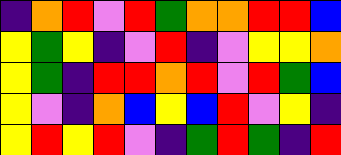[["indigo", "orange", "red", "violet", "red", "green", "orange", "orange", "red", "red", "blue"], ["yellow", "green", "yellow", "indigo", "violet", "red", "indigo", "violet", "yellow", "yellow", "orange"], ["yellow", "green", "indigo", "red", "red", "orange", "red", "violet", "red", "green", "blue"], ["yellow", "violet", "indigo", "orange", "blue", "yellow", "blue", "red", "violet", "yellow", "indigo"], ["yellow", "red", "yellow", "red", "violet", "indigo", "green", "red", "green", "indigo", "red"]]